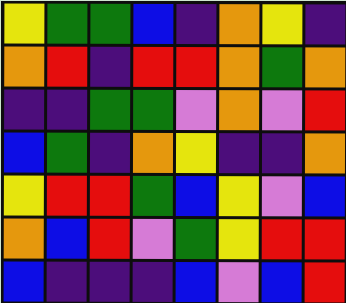[["yellow", "green", "green", "blue", "indigo", "orange", "yellow", "indigo"], ["orange", "red", "indigo", "red", "red", "orange", "green", "orange"], ["indigo", "indigo", "green", "green", "violet", "orange", "violet", "red"], ["blue", "green", "indigo", "orange", "yellow", "indigo", "indigo", "orange"], ["yellow", "red", "red", "green", "blue", "yellow", "violet", "blue"], ["orange", "blue", "red", "violet", "green", "yellow", "red", "red"], ["blue", "indigo", "indigo", "indigo", "blue", "violet", "blue", "red"]]